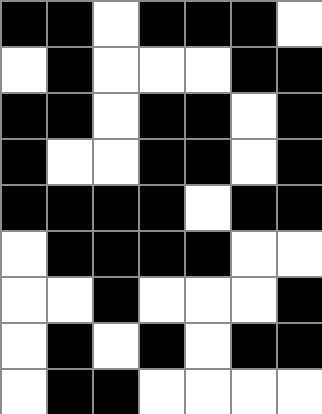[["black", "black", "white", "black", "black", "black", "white"], ["white", "black", "white", "white", "white", "black", "black"], ["black", "black", "white", "black", "black", "white", "black"], ["black", "white", "white", "black", "black", "white", "black"], ["black", "black", "black", "black", "white", "black", "black"], ["white", "black", "black", "black", "black", "white", "white"], ["white", "white", "black", "white", "white", "white", "black"], ["white", "black", "white", "black", "white", "black", "black"], ["white", "black", "black", "white", "white", "white", "white"]]